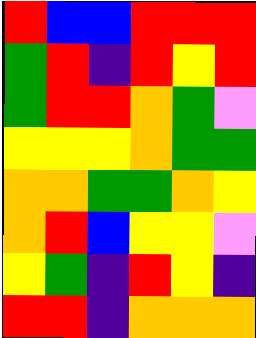[["red", "blue", "blue", "red", "red", "red"], ["green", "red", "indigo", "red", "yellow", "red"], ["green", "red", "red", "orange", "green", "violet"], ["yellow", "yellow", "yellow", "orange", "green", "green"], ["orange", "orange", "green", "green", "orange", "yellow"], ["orange", "red", "blue", "yellow", "yellow", "violet"], ["yellow", "green", "indigo", "red", "yellow", "indigo"], ["red", "red", "indigo", "orange", "orange", "orange"]]